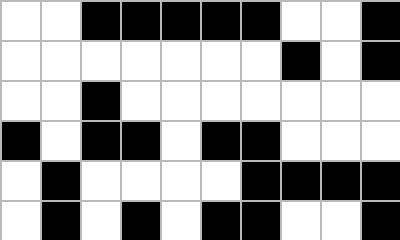[["white", "white", "black", "black", "black", "black", "black", "white", "white", "black"], ["white", "white", "white", "white", "white", "white", "white", "black", "white", "black"], ["white", "white", "black", "white", "white", "white", "white", "white", "white", "white"], ["black", "white", "black", "black", "white", "black", "black", "white", "white", "white"], ["white", "black", "white", "white", "white", "white", "black", "black", "black", "black"], ["white", "black", "white", "black", "white", "black", "black", "white", "white", "black"]]